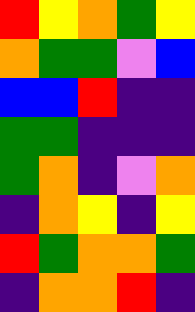[["red", "yellow", "orange", "green", "yellow"], ["orange", "green", "green", "violet", "blue"], ["blue", "blue", "red", "indigo", "indigo"], ["green", "green", "indigo", "indigo", "indigo"], ["green", "orange", "indigo", "violet", "orange"], ["indigo", "orange", "yellow", "indigo", "yellow"], ["red", "green", "orange", "orange", "green"], ["indigo", "orange", "orange", "red", "indigo"]]